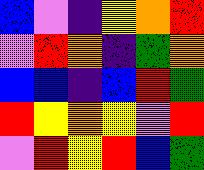[["blue", "violet", "indigo", "yellow", "orange", "red"], ["violet", "red", "orange", "indigo", "green", "orange"], ["blue", "blue", "indigo", "blue", "red", "green"], ["red", "yellow", "orange", "yellow", "violet", "red"], ["violet", "red", "yellow", "red", "blue", "green"]]